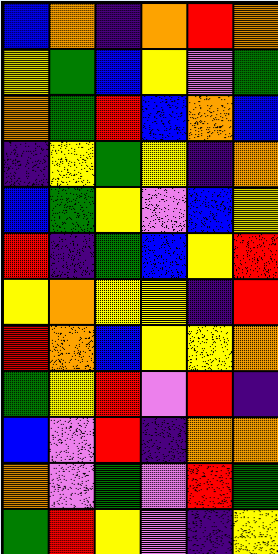[["blue", "orange", "indigo", "orange", "red", "orange"], ["yellow", "green", "blue", "yellow", "violet", "green"], ["orange", "green", "red", "blue", "orange", "blue"], ["indigo", "yellow", "green", "yellow", "indigo", "orange"], ["blue", "green", "yellow", "violet", "blue", "yellow"], ["red", "indigo", "green", "blue", "yellow", "red"], ["yellow", "orange", "yellow", "yellow", "indigo", "red"], ["red", "orange", "blue", "yellow", "yellow", "orange"], ["green", "yellow", "red", "violet", "red", "indigo"], ["blue", "violet", "red", "indigo", "orange", "orange"], ["orange", "violet", "green", "violet", "red", "green"], ["green", "red", "yellow", "violet", "indigo", "yellow"]]